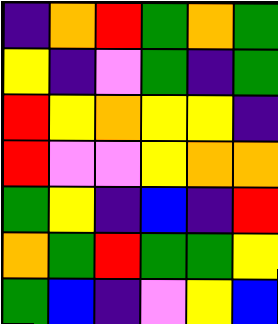[["indigo", "orange", "red", "green", "orange", "green"], ["yellow", "indigo", "violet", "green", "indigo", "green"], ["red", "yellow", "orange", "yellow", "yellow", "indigo"], ["red", "violet", "violet", "yellow", "orange", "orange"], ["green", "yellow", "indigo", "blue", "indigo", "red"], ["orange", "green", "red", "green", "green", "yellow"], ["green", "blue", "indigo", "violet", "yellow", "blue"]]